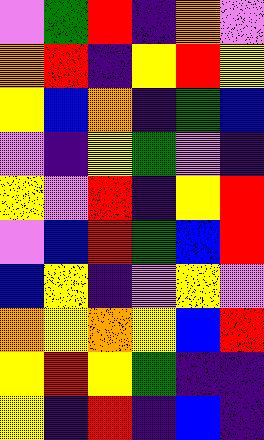[["violet", "green", "red", "indigo", "orange", "violet"], ["orange", "red", "indigo", "yellow", "red", "yellow"], ["yellow", "blue", "orange", "indigo", "green", "blue"], ["violet", "indigo", "yellow", "green", "violet", "indigo"], ["yellow", "violet", "red", "indigo", "yellow", "red"], ["violet", "blue", "red", "green", "blue", "red"], ["blue", "yellow", "indigo", "violet", "yellow", "violet"], ["orange", "yellow", "orange", "yellow", "blue", "red"], ["yellow", "red", "yellow", "green", "indigo", "indigo"], ["yellow", "indigo", "red", "indigo", "blue", "indigo"]]